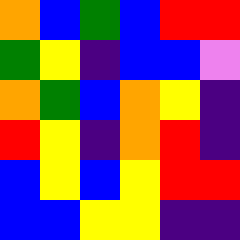[["orange", "blue", "green", "blue", "red", "red"], ["green", "yellow", "indigo", "blue", "blue", "violet"], ["orange", "green", "blue", "orange", "yellow", "indigo"], ["red", "yellow", "indigo", "orange", "red", "indigo"], ["blue", "yellow", "blue", "yellow", "red", "red"], ["blue", "blue", "yellow", "yellow", "indigo", "indigo"]]